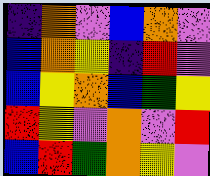[["indigo", "orange", "violet", "blue", "orange", "violet"], ["blue", "orange", "yellow", "indigo", "red", "violet"], ["blue", "yellow", "orange", "blue", "green", "yellow"], ["red", "yellow", "violet", "orange", "violet", "red"], ["blue", "red", "green", "orange", "yellow", "violet"]]